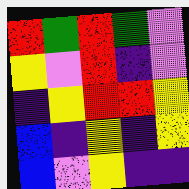[["red", "green", "red", "green", "violet"], ["yellow", "violet", "red", "indigo", "violet"], ["indigo", "yellow", "red", "red", "yellow"], ["blue", "indigo", "yellow", "indigo", "yellow"], ["blue", "violet", "yellow", "indigo", "indigo"]]